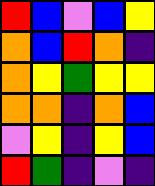[["red", "blue", "violet", "blue", "yellow"], ["orange", "blue", "red", "orange", "indigo"], ["orange", "yellow", "green", "yellow", "yellow"], ["orange", "orange", "indigo", "orange", "blue"], ["violet", "yellow", "indigo", "yellow", "blue"], ["red", "green", "indigo", "violet", "indigo"]]